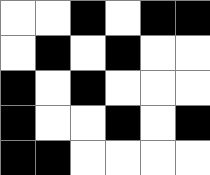[["white", "white", "black", "white", "black", "black"], ["white", "black", "white", "black", "white", "white"], ["black", "white", "black", "white", "white", "white"], ["black", "white", "white", "black", "white", "black"], ["black", "black", "white", "white", "white", "white"]]